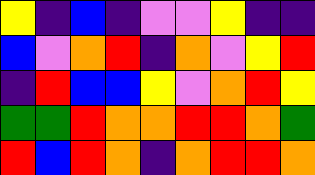[["yellow", "indigo", "blue", "indigo", "violet", "violet", "yellow", "indigo", "indigo"], ["blue", "violet", "orange", "red", "indigo", "orange", "violet", "yellow", "red"], ["indigo", "red", "blue", "blue", "yellow", "violet", "orange", "red", "yellow"], ["green", "green", "red", "orange", "orange", "red", "red", "orange", "green"], ["red", "blue", "red", "orange", "indigo", "orange", "red", "red", "orange"]]